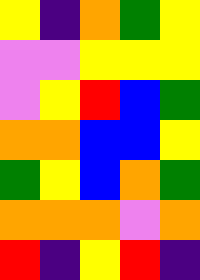[["yellow", "indigo", "orange", "green", "yellow"], ["violet", "violet", "yellow", "yellow", "yellow"], ["violet", "yellow", "red", "blue", "green"], ["orange", "orange", "blue", "blue", "yellow"], ["green", "yellow", "blue", "orange", "green"], ["orange", "orange", "orange", "violet", "orange"], ["red", "indigo", "yellow", "red", "indigo"]]